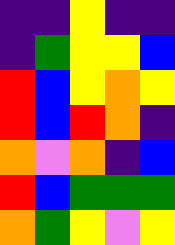[["indigo", "indigo", "yellow", "indigo", "indigo"], ["indigo", "green", "yellow", "yellow", "blue"], ["red", "blue", "yellow", "orange", "yellow"], ["red", "blue", "red", "orange", "indigo"], ["orange", "violet", "orange", "indigo", "blue"], ["red", "blue", "green", "green", "green"], ["orange", "green", "yellow", "violet", "yellow"]]